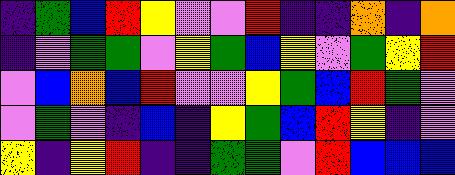[["indigo", "green", "blue", "red", "yellow", "violet", "violet", "red", "indigo", "indigo", "orange", "indigo", "orange"], ["indigo", "violet", "green", "green", "violet", "yellow", "green", "blue", "yellow", "violet", "green", "yellow", "red"], ["violet", "blue", "orange", "blue", "red", "violet", "violet", "yellow", "green", "blue", "red", "green", "violet"], ["violet", "green", "violet", "indigo", "blue", "indigo", "yellow", "green", "blue", "red", "yellow", "indigo", "violet"], ["yellow", "indigo", "yellow", "red", "indigo", "indigo", "green", "green", "violet", "red", "blue", "blue", "blue"]]